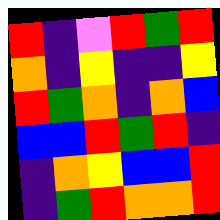[["red", "indigo", "violet", "red", "green", "red"], ["orange", "indigo", "yellow", "indigo", "indigo", "yellow"], ["red", "green", "orange", "indigo", "orange", "blue"], ["blue", "blue", "red", "green", "red", "indigo"], ["indigo", "orange", "yellow", "blue", "blue", "red"], ["indigo", "green", "red", "orange", "orange", "red"]]